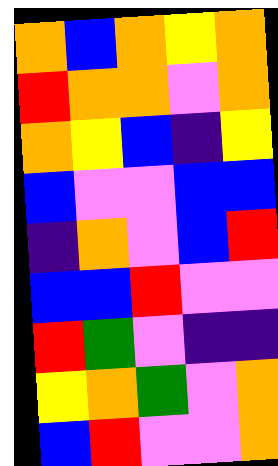[["orange", "blue", "orange", "yellow", "orange"], ["red", "orange", "orange", "violet", "orange"], ["orange", "yellow", "blue", "indigo", "yellow"], ["blue", "violet", "violet", "blue", "blue"], ["indigo", "orange", "violet", "blue", "red"], ["blue", "blue", "red", "violet", "violet"], ["red", "green", "violet", "indigo", "indigo"], ["yellow", "orange", "green", "violet", "orange"], ["blue", "red", "violet", "violet", "orange"]]